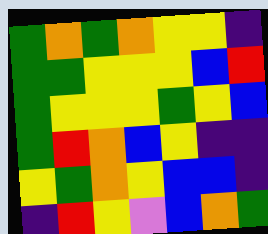[["green", "orange", "green", "orange", "yellow", "yellow", "indigo"], ["green", "green", "yellow", "yellow", "yellow", "blue", "red"], ["green", "yellow", "yellow", "yellow", "green", "yellow", "blue"], ["green", "red", "orange", "blue", "yellow", "indigo", "indigo"], ["yellow", "green", "orange", "yellow", "blue", "blue", "indigo"], ["indigo", "red", "yellow", "violet", "blue", "orange", "green"]]